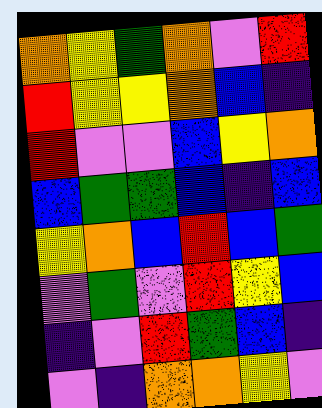[["orange", "yellow", "green", "orange", "violet", "red"], ["red", "yellow", "yellow", "orange", "blue", "indigo"], ["red", "violet", "violet", "blue", "yellow", "orange"], ["blue", "green", "green", "blue", "indigo", "blue"], ["yellow", "orange", "blue", "red", "blue", "green"], ["violet", "green", "violet", "red", "yellow", "blue"], ["indigo", "violet", "red", "green", "blue", "indigo"], ["violet", "indigo", "orange", "orange", "yellow", "violet"]]